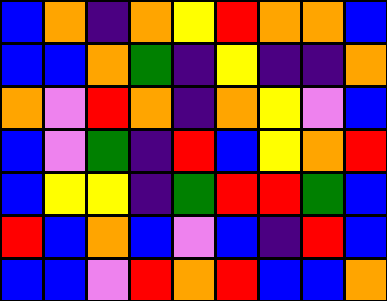[["blue", "orange", "indigo", "orange", "yellow", "red", "orange", "orange", "blue"], ["blue", "blue", "orange", "green", "indigo", "yellow", "indigo", "indigo", "orange"], ["orange", "violet", "red", "orange", "indigo", "orange", "yellow", "violet", "blue"], ["blue", "violet", "green", "indigo", "red", "blue", "yellow", "orange", "red"], ["blue", "yellow", "yellow", "indigo", "green", "red", "red", "green", "blue"], ["red", "blue", "orange", "blue", "violet", "blue", "indigo", "red", "blue"], ["blue", "blue", "violet", "red", "orange", "red", "blue", "blue", "orange"]]